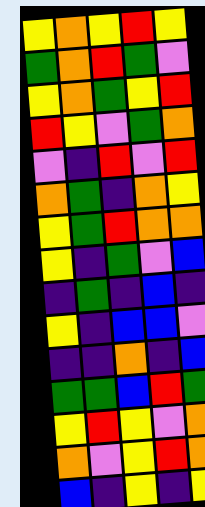[["yellow", "orange", "yellow", "red", "yellow"], ["green", "orange", "red", "green", "violet"], ["yellow", "orange", "green", "yellow", "red"], ["red", "yellow", "violet", "green", "orange"], ["violet", "indigo", "red", "violet", "red"], ["orange", "green", "indigo", "orange", "yellow"], ["yellow", "green", "red", "orange", "orange"], ["yellow", "indigo", "green", "violet", "blue"], ["indigo", "green", "indigo", "blue", "indigo"], ["yellow", "indigo", "blue", "blue", "violet"], ["indigo", "indigo", "orange", "indigo", "blue"], ["green", "green", "blue", "red", "green"], ["yellow", "red", "yellow", "violet", "orange"], ["orange", "violet", "yellow", "red", "orange"], ["blue", "indigo", "yellow", "indigo", "yellow"]]